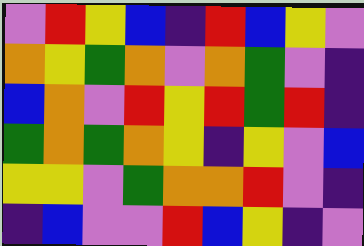[["violet", "red", "yellow", "blue", "indigo", "red", "blue", "yellow", "violet"], ["orange", "yellow", "green", "orange", "violet", "orange", "green", "violet", "indigo"], ["blue", "orange", "violet", "red", "yellow", "red", "green", "red", "indigo"], ["green", "orange", "green", "orange", "yellow", "indigo", "yellow", "violet", "blue"], ["yellow", "yellow", "violet", "green", "orange", "orange", "red", "violet", "indigo"], ["indigo", "blue", "violet", "violet", "red", "blue", "yellow", "indigo", "violet"]]